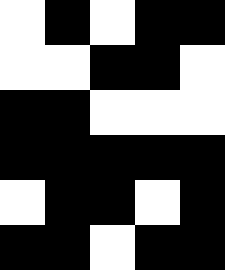[["white", "black", "white", "black", "black"], ["white", "white", "black", "black", "white"], ["black", "black", "white", "white", "white"], ["black", "black", "black", "black", "black"], ["white", "black", "black", "white", "black"], ["black", "black", "white", "black", "black"]]